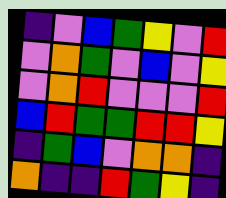[["indigo", "violet", "blue", "green", "yellow", "violet", "red"], ["violet", "orange", "green", "violet", "blue", "violet", "yellow"], ["violet", "orange", "red", "violet", "violet", "violet", "red"], ["blue", "red", "green", "green", "red", "red", "yellow"], ["indigo", "green", "blue", "violet", "orange", "orange", "indigo"], ["orange", "indigo", "indigo", "red", "green", "yellow", "indigo"]]